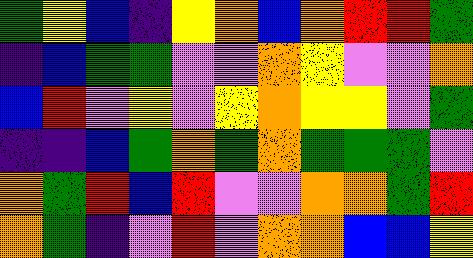[["green", "yellow", "blue", "indigo", "yellow", "orange", "blue", "orange", "red", "red", "green"], ["indigo", "blue", "green", "green", "violet", "violet", "orange", "yellow", "violet", "violet", "orange"], ["blue", "red", "violet", "yellow", "violet", "yellow", "orange", "yellow", "yellow", "violet", "green"], ["indigo", "indigo", "blue", "green", "orange", "green", "orange", "green", "green", "green", "violet"], ["orange", "green", "red", "blue", "red", "violet", "violet", "orange", "orange", "green", "red"], ["orange", "green", "indigo", "violet", "red", "violet", "orange", "orange", "blue", "blue", "yellow"]]